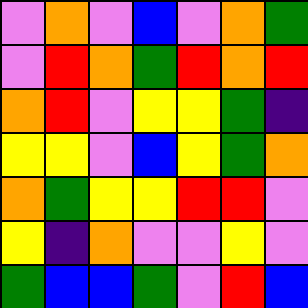[["violet", "orange", "violet", "blue", "violet", "orange", "green"], ["violet", "red", "orange", "green", "red", "orange", "red"], ["orange", "red", "violet", "yellow", "yellow", "green", "indigo"], ["yellow", "yellow", "violet", "blue", "yellow", "green", "orange"], ["orange", "green", "yellow", "yellow", "red", "red", "violet"], ["yellow", "indigo", "orange", "violet", "violet", "yellow", "violet"], ["green", "blue", "blue", "green", "violet", "red", "blue"]]